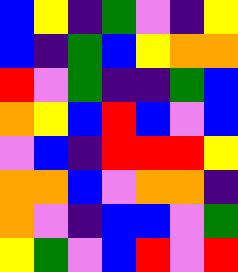[["blue", "yellow", "indigo", "green", "violet", "indigo", "yellow"], ["blue", "indigo", "green", "blue", "yellow", "orange", "orange"], ["red", "violet", "green", "indigo", "indigo", "green", "blue"], ["orange", "yellow", "blue", "red", "blue", "violet", "blue"], ["violet", "blue", "indigo", "red", "red", "red", "yellow"], ["orange", "orange", "blue", "violet", "orange", "orange", "indigo"], ["orange", "violet", "indigo", "blue", "blue", "violet", "green"], ["yellow", "green", "violet", "blue", "red", "violet", "red"]]